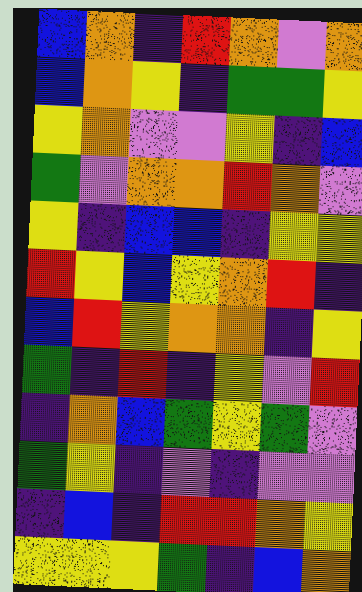[["blue", "orange", "indigo", "red", "orange", "violet", "orange"], ["blue", "orange", "yellow", "indigo", "green", "green", "yellow"], ["yellow", "orange", "violet", "violet", "yellow", "indigo", "blue"], ["green", "violet", "orange", "orange", "red", "orange", "violet"], ["yellow", "indigo", "blue", "blue", "indigo", "yellow", "yellow"], ["red", "yellow", "blue", "yellow", "orange", "red", "indigo"], ["blue", "red", "yellow", "orange", "orange", "indigo", "yellow"], ["green", "indigo", "red", "indigo", "yellow", "violet", "red"], ["indigo", "orange", "blue", "green", "yellow", "green", "violet"], ["green", "yellow", "indigo", "violet", "indigo", "violet", "violet"], ["indigo", "blue", "indigo", "red", "red", "orange", "yellow"], ["yellow", "yellow", "yellow", "green", "indigo", "blue", "orange"]]